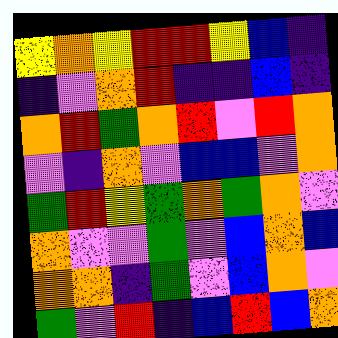[["yellow", "orange", "yellow", "red", "red", "yellow", "blue", "indigo"], ["indigo", "violet", "orange", "red", "indigo", "indigo", "blue", "indigo"], ["orange", "red", "green", "orange", "red", "violet", "red", "orange"], ["violet", "indigo", "orange", "violet", "blue", "blue", "violet", "orange"], ["green", "red", "yellow", "green", "orange", "green", "orange", "violet"], ["orange", "violet", "violet", "green", "violet", "blue", "orange", "blue"], ["orange", "orange", "indigo", "green", "violet", "blue", "orange", "violet"], ["green", "violet", "red", "indigo", "blue", "red", "blue", "orange"]]